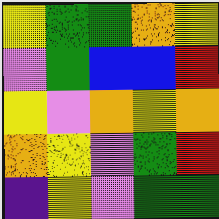[["yellow", "green", "green", "orange", "yellow"], ["violet", "green", "blue", "blue", "red"], ["yellow", "violet", "orange", "yellow", "orange"], ["orange", "yellow", "violet", "green", "red"], ["indigo", "yellow", "violet", "green", "green"]]